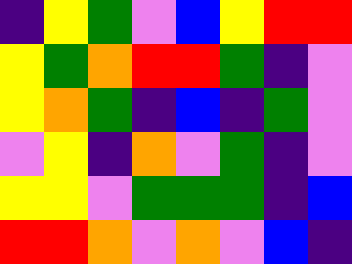[["indigo", "yellow", "green", "violet", "blue", "yellow", "red", "red"], ["yellow", "green", "orange", "red", "red", "green", "indigo", "violet"], ["yellow", "orange", "green", "indigo", "blue", "indigo", "green", "violet"], ["violet", "yellow", "indigo", "orange", "violet", "green", "indigo", "violet"], ["yellow", "yellow", "violet", "green", "green", "green", "indigo", "blue"], ["red", "red", "orange", "violet", "orange", "violet", "blue", "indigo"]]